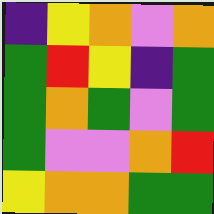[["indigo", "yellow", "orange", "violet", "orange"], ["green", "red", "yellow", "indigo", "green"], ["green", "orange", "green", "violet", "green"], ["green", "violet", "violet", "orange", "red"], ["yellow", "orange", "orange", "green", "green"]]